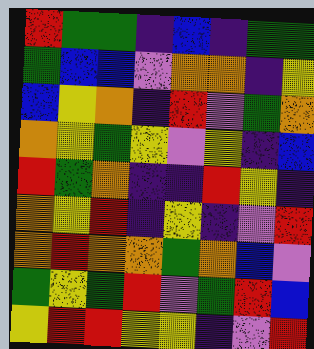[["red", "green", "green", "indigo", "blue", "indigo", "green", "green"], ["green", "blue", "blue", "violet", "orange", "orange", "indigo", "yellow"], ["blue", "yellow", "orange", "indigo", "red", "violet", "green", "orange"], ["orange", "yellow", "green", "yellow", "violet", "yellow", "indigo", "blue"], ["red", "green", "orange", "indigo", "indigo", "red", "yellow", "indigo"], ["orange", "yellow", "red", "indigo", "yellow", "indigo", "violet", "red"], ["orange", "red", "orange", "orange", "green", "orange", "blue", "violet"], ["green", "yellow", "green", "red", "violet", "green", "red", "blue"], ["yellow", "red", "red", "yellow", "yellow", "indigo", "violet", "red"]]